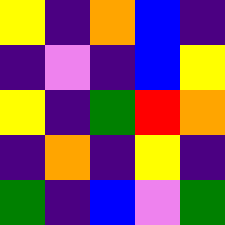[["yellow", "indigo", "orange", "blue", "indigo"], ["indigo", "violet", "indigo", "blue", "yellow"], ["yellow", "indigo", "green", "red", "orange"], ["indigo", "orange", "indigo", "yellow", "indigo"], ["green", "indigo", "blue", "violet", "green"]]